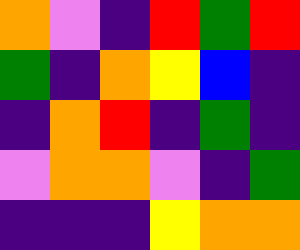[["orange", "violet", "indigo", "red", "green", "red"], ["green", "indigo", "orange", "yellow", "blue", "indigo"], ["indigo", "orange", "red", "indigo", "green", "indigo"], ["violet", "orange", "orange", "violet", "indigo", "green"], ["indigo", "indigo", "indigo", "yellow", "orange", "orange"]]